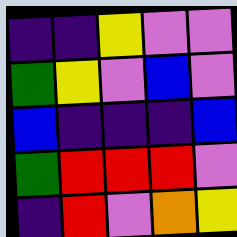[["indigo", "indigo", "yellow", "violet", "violet"], ["green", "yellow", "violet", "blue", "violet"], ["blue", "indigo", "indigo", "indigo", "blue"], ["green", "red", "red", "red", "violet"], ["indigo", "red", "violet", "orange", "yellow"]]